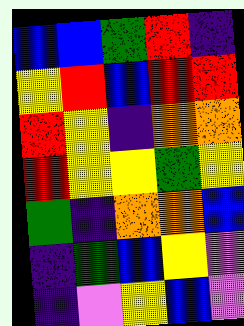[["blue", "blue", "green", "red", "indigo"], ["yellow", "red", "blue", "red", "red"], ["red", "yellow", "indigo", "orange", "orange"], ["red", "yellow", "yellow", "green", "yellow"], ["green", "indigo", "orange", "orange", "blue"], ["indigo", "green", "blue", "yellow", "violet"], ["indigo", "violet", "yellow", "blue", "violet"]]